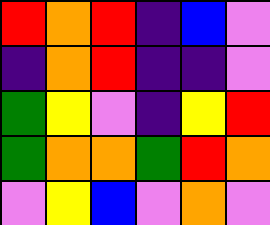[["red", "orange", "red", "indigo", "blue", "violet"], ["indigo", "orange", "red", "indigo", "indigo", "violet"], ["green", "yellow", "violet", "indigo", "yellow", "red"], ["green", "orange", "orange", "green", "red", "orange"], ["violet", "yellow", "blue", "violet", "orange", "violet"]]